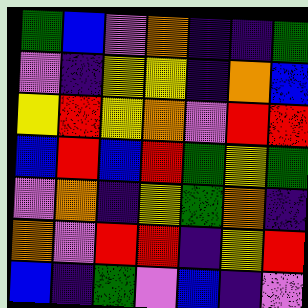[["green", "blue", "violet", "orange", "indigo", "indigo", "green"], ["violet", "indigo", "yellow", "yellow", "indigo", "orange", "blue"], ["yellow", "red", "yellow", "orange", "violet", "red", "red"], ["blue", "red", "blue", "red", "green", "yellow", "green"], ["violet", "orange", "indigo", "yellow", "green", "orange", "indigo"], ["orange", "violet", "red", "red", "indigo", "yellow", "red"], ["blue", "indigo", "green", "violet", "blue", "indigo", "violet"]]